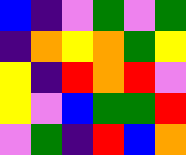[["blue", "indigo", "violet", "green", "violet", "green"], ["indigo", "orange", "yellow", "orange", "green", "yellow"], ["yellow", "indigo", "red", "orange", "red", "violet"], ["yellow", "violet", "blue", "green", "green", "red"], ["violet", "green", "indigo", "red", "blue", "orange"]]